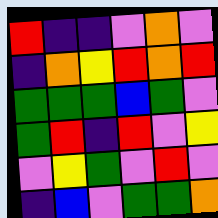[["red", "indigo", "indigo", "violet", "orange", "violet"], ["indigo", "orange", "yellow", "red", "orange", "red"], ["green", "green", "green", "blue", "green", "violet"], ["green", "red", "indigo", "red", "violet", "yellow"], ["violet", "yellow", "green", "violet", "red", "violet"], ["indigo", "blue", "violet", "green", "green", "orange"]]